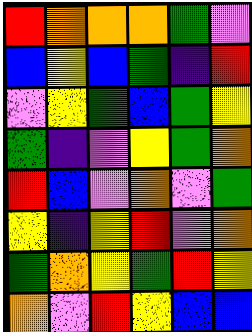[["red", "orange", "orange", "orange", "green", "violet"], ["blue", "yellow", "blue", "green", "indigo", "red"], ["violet", "yellow", "green", "blue", "green", "yellow"], ["green", "indigo", "violet", "yellow", "green", "orange"], ["red", "blue", "violet", "orange", "violet", "green"], ["yellow", "indigo", "yellow", "red", "violet", "orange"], ["green", "orange", "yellow", "green", "red", "yellow"], ["orange", "violet", "red", "yellow", "blue", "blue"]]